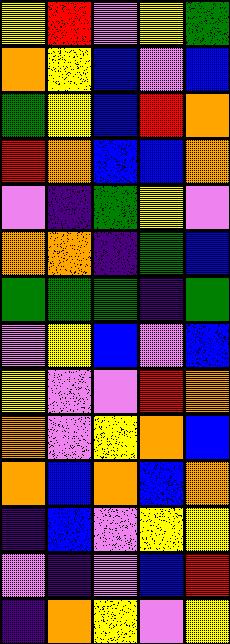[["yellow", "red", "violet", "yellow", "green"], ["orange", "yellow", "blue", "violet", "blue"], ["green", "yellow", "blue", "red", "orange"], ["red", "orange", "blue", "blue", "orange"], ["violet", "indigo", "green", "yellow", "violet"], ["orange", "orange", "indigo", "green", "blue"], ["green", "green", "green", "indigo", "green"], ["violet", "yellow", "blue", "violet", "blue"], ["yellow", "violet", "violet", "red", "orange"], ["orange", "violet", "yellow", "orange", "blue"], ["orange", "blue", "orange", "blue", "orange"], ["indigo", "blue", "violet", "yellow", "yellow"], ["violet", "indigo", "violet", "blue", "red"], ["indigo", "orange", "yellow", "violet", "yellow"]]